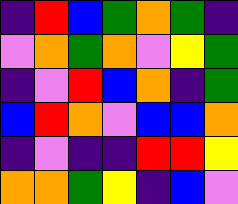[["indigo", "red", "blue", "green", "orange", "green", "indigo"], ["violet", "orange", "green", "orange", "violet", "yellow", "green"], ["indigo", "violet", "red", "blue", "orange", "indigo", "green"], ["blue", "red", "orange", "violet", "blue", "blue", "orange"], ["indigo", "violet", "indigo", "indigo", "red", "red", "yellow"], ["orange", "orange", "green", "yellow", "indigo", "blue", "violet"]]